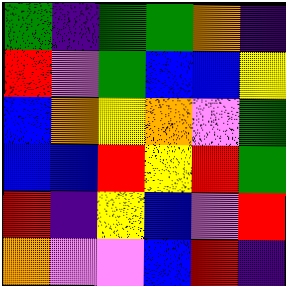[["green", "indigo", "green", "green", "orange", "indigo"], ["red", "violet", "green", "blue", "blue", "yellow"], ["blue", "orange", "yellow", "orange", "violet", "green"], ["blue", "blue", "red", "yellow", "red", "green"], ["red", "indigo", "yellow", "blue", "violet", "red"], ["orange", "violet", "violet", "blue", "red", "indigo"]]